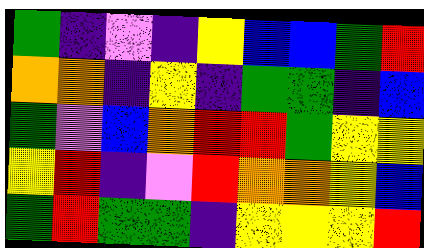[["green", "indigo", "violet", "indigo", "yellow", "blue", "blue", "green", "red"], ["orange", "orange", "indigo", "yellow", "indigo", "green", "green", "indigo", "blue"], ["green", "violet", "blue", "orange", "red", "red", "green", "yellow", "yellow"], ["yellow", "red", "indigo", "violet", "red", "orange", "orange", "yellow", "blue"], ["green", "red", "green", "green", "indigo", "yellow", "yellow", "yellow", "red"]]